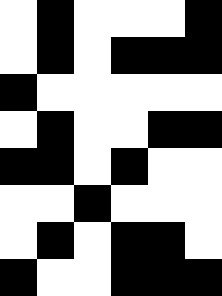[["white", "black", "white", "white", "white", "black"], ["white", "black", "white", "black", "black", "black"], ["black", "white", "white", "white", "white", "white"], ["white", "black", "white", "white", "black", "black"], ["black", "black", "white", "black", "white", "white"], ["white", "white", "black", "white", "white", "white"], ["white", "black", "white", "black", "black", "white"], ["black", "white", "white", "black", "black", "black"]]